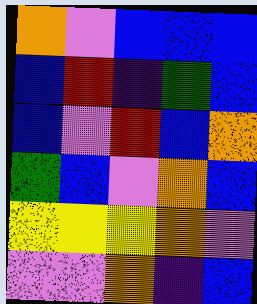[["orange", "violet", "blue", "blue", "blue"], ["blue", "red", "indigo", "green", "blue"], ["blue", "violet", "red", "blue", "orange"], ["green", "blue", "violet", "orange", "blue"], ["yellow", "yellow", "yellow", "orange", "violet"], ["violet", "violet", "orange", "indigo", "blue"]]